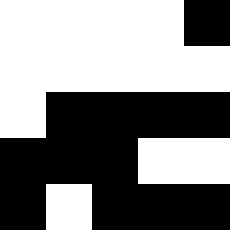[["white", "white", "white", "white", "black"], ["white", "white", "white", "white", "white"], ["white", "black", "black", "black", "black"], ["black", "black", "black", "white", "white"], ["black", "white", "black", "black", "black"]]